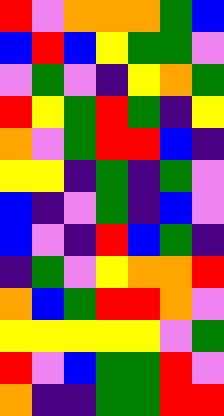[["red", "violet", "orange", "orange", "orange", "green", "blue"], ["blue", "red", "blue", "yellow", "green", "green", "violet"], ["violet", "green", "violet", "indigo", "yellow", "orange", "green"], ["red", "yellow", "green", "red", "green", "indigo", "yellow"], ["orange", "violet", "green", "red", "red", "blue", "indigo"], ["yellow", "yellow", "indigo", "green", "indigo", "green", "violet"], ["blue", "indigo", "violet", "green", "indigo", "blue", "violet"], ["blue", "violet", "indigo", "red", "blue", "green", "indigo"], ["indigo", "green", "violet", "yellow", "orange", "orange", "red"], ["orange", "blue", "green", "red", "red", "orange", "violet"], ["yellow", "yellow", "yellow", "yellow", "yellow", "violet", "green"], ["red", "violet", "blue", "green", "green", "red", "violet"], ["orange", "indigo", "indigo", "green", "green", "red", "red"]]